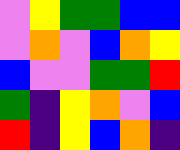[["violet", "yellow", "green", "green", "blue", "blue"], ["violet", "orange", "violet", "blue", "orange", "yellow"], ["blue", "violet", "violet", "green", "green", "red"], ["green", "indigo", "yellow", "orange", "violet", "blue"], ["red", "indigo", "yellow", "blue", "orange", "indigo"]]